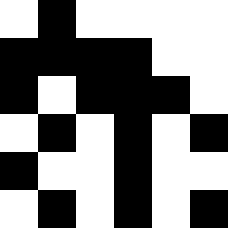[["white", "black", "white", "white", "white", "white"], ["black", "black", "black", "black", "white", "white"], ["black", "white", "black", "black", "black", "white"], ["white", "black", "white", "black", "white", "black"], ["black", "white", "white", "black", "white", "white"], ["white", "black", "white", "black", "white", "black"]]